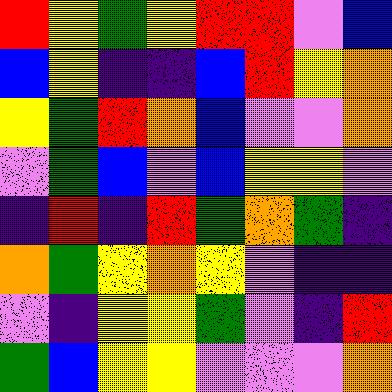[["red", "yellow", "green", "yellow", "red", "red", "violet", "blue"], ["blue", "yellow", "indigo", "indigo", "blue", "red", "yellow", "orange"], ["yellow", "green", "red", "orange", "blue", "violet", "violet", "orange"], ["violet", "green", "blue", "violet", "blue", "yellow", "yellow", "violet"], ["indigo", "red", "indigo", "red", "green", "orange", "green", "indigo"], ["orange", "green", "yellow", "orange", "yellow", "violet", "indigo", "indigo"], ["violet", "indigo", "yellow", "yellow", "green", "violet", "indigo", "red"], ["green", "blue", "yellow", "yellow", "violet", "violet", "violet", "orange"]]